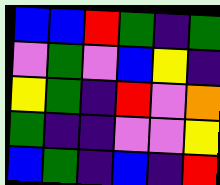[["blue", "blue", "red", "green", "indigo", "green"], ["violet", "green", "violet", "blue", "yellow", "indigo"], ["yellow", "green", "indigo", "red", "violet", "orange"], ["green", "indigo", "indigo", "violet", "violet", "yellow"], ["blue", "green", "indigo", "blue", "indigo", "red"]]